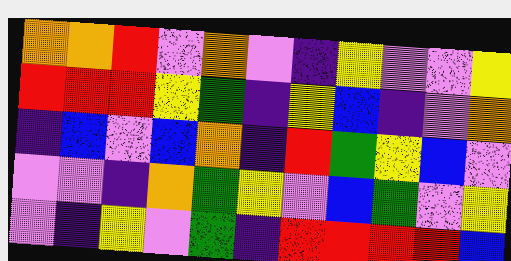[["orange", "orange", "red", "violet", "orange", "violet", "indigo", "yellow", "violet", "violet", "yellow"], ["red", "red", "red", "yellow", "green", "indigo", "yellow", "blue", "indigo", "violet", "orange"], ["indigo", "blue", "violet", "blue", "orange", "indigo", "red", "green", "yellow", "blue", "violet"], ["violet", "violet", "indigo", "orange", "green", "yellow", "violet", "blue", "green", "violet", "yellow"], ["violet", "indigo", "yellow", "violet", "green", "indigo", "red", "red", "red", "red", "blue"]]